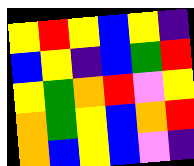[["yellow", "red", "yellow", "blue", "yellow", "indigo"], ["blue", "yellow", "indigo", "blue", "green", "red"], ["yellow", "green", "orange", "red", "violet", "yellow"], ["orange", "green", "yellow", "blue", "orange", "red"], ["orange", "blue", "yellow", "blue", "violet", "indigo"]]